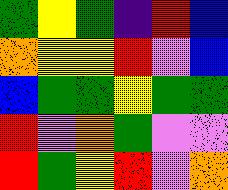[["green", "yellow", "green", "indigo", "red", "blue"], ["orange", "yellow", "yellow", "red", "violet", "blue"], ["blue", "green", "green", "yellow", "green", "green"], ["red", "violet", "orange", "green", "violet", "violet"], ["red", "green", "yellow", "red", "violet", "orange"]]